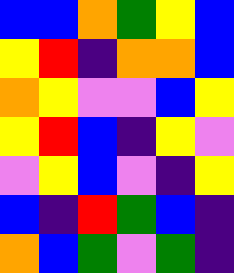[["blue", "blue", "orange", "green", "yellow", "blue"], ["yellow", "red", "indigo", "orange", "orange", "blue"], ["orange", "yellow", "violet", "violet", "blue", "yellow"], ["yellow", "red", "blue", "indigo", "yellow", "violet"], ["violet", "yellow", "blue", "violet", "indigo", "yellow"], ["blue", "indigo", "red", "green", "blue", "indigo"], ["orange", "blue", "green", "violet", "green", "indigo"]]